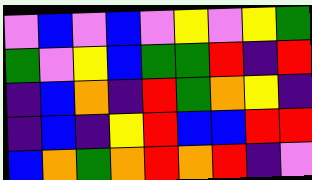[["violet", "blue", "violet", "blue", "violet", "yellow", "violet", "yellow", "green"], ["green", "violet", "yellow", "blue", "green", "green", "red", "indigo", "red"], ["indigo", "blue", "orange", "indigo", "red", "green", "orange", "yellow", "indigo"], ["indigo", "blue", "indigo", "yellow", "red", "blue", "blue", "red", "red"], ["blue", "orange", "green", "orange", "red", "orange", "red", "indigo", "violet"]]